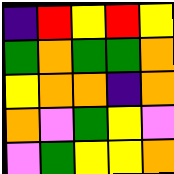[["indigo", "red", "yellow", "red", "yellow"], ["green", "orange", "green", "green", "orange"], ["yellow", "orange", "orange", "indigo", "orange"], ["orange", "violet", "green", "yellow", "violet"], ["violet", "green", "yellow", "yellow", "orange"]]